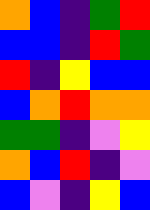[["orange", "blue", "indigo", "green", "red"], ["blue", "blue", "indigo", "red", "green"], ["red", "indigo", "yellow", "blue", "blue"], ["blue", "orange", "red", "orange", "orange"], ["green", "green", "indigo", "violet", "yellow"], ["orange", "blue", "red", "indigo", "violet"], ["blue", "violet", "indigo", "yellow", "blue"]]